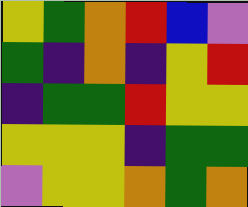[["yellow", "green", "orange", "red", "blue", "violet"], ["green", "indigo", "orange", "indigo", "yellow", "red"], ["indigo", "green", "green", "red", "yellow", "yellow"], ["yellow", "yellow", "yellow", "indigo", "green", "green"], ["violet", "yellow", "yellow", "orange", "green", "orange"]]